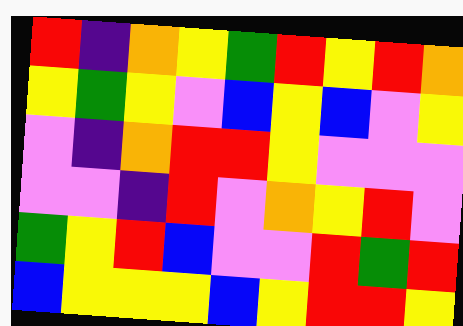[["red", "indigo", "orange", "yellow", "green", "red", "yellow", "red", "orange"], ["yellow", "green", "yellow", "violet", "blue", "yellow", "blue", "violet", "yellow"], ["violet", "indigo", "orange", "red", "red", "yellow", "violet", "violet", "violet"], ["violet", "violet", "indigo", "red", "violet", "orange", "yellow", "red", "violet"], ["green", "yellow", "red", "blue", "violet", "violet", "red", "green", "red"], ["blue", "yellow", "yellow", "yellow", "blue", "yellow", "red", "red", "yellow"]]